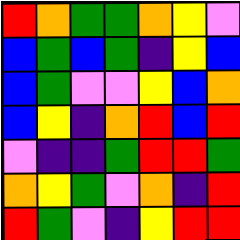[["red", "orange", "green", "green", "orange", "yellow", "violet"], ["blue", "green", "blue", "green", "indigo", "yellow", "blue"], ["blue", "green", "violet", "violet", "yellow", "blue", "orange"], ["blue", "yellow", "indigo", "orange", "red", "blue", "red"], ["violet", "indigo", "indigo", "green", "red", "red", "green"], ["orange", "yellow", "green", "violet", "orange", "indigo", "red"], ["red", "green", "violet", "indigo", "yellow", "red", "red"]]